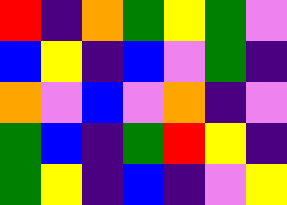[["red", "indigo", "orange", "green", "yellow", "green", "violet"], ["blue", "yellow", "indigo", "blue", "violet", "green", "indigo"], ["orange", "violet", "blue", "violet", "orange", "indigo", "violet"], ["green", "blue", "indigo", "green", "red", "yellow", "indigo"], ["green", "yellow", "indigo", "blue", "indigo", "violet", "yellow"]]